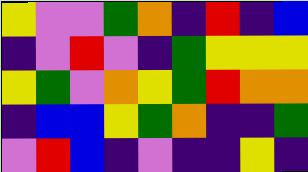[["yellow", "violet", "violet", "green", "orange", "indigo", "red", "indigo", "blue"], ["indigo", "violet", "red", "violet", "indigo", "green", "yellow", "yellow", "yellow"], ["yellow", "green", "violet", "orange", "yellow", "green", "red", "orange", "orange"], ["indigo", "blue", "blue", "yellow", "green", "orange", "indigo", "indigo", "green"], ["violet", "red", "blue", "indigo", "violet", "indigo", "indigo", "yellow", "indigo"]]